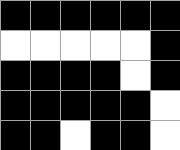[["black", "black", "black", "black", "black", "black"], ["white", "white", "white", "white", "white", "black"], ["black", "black", "black", "black", "white", "black"], ["black", "black", "black", "black", "black", "white"], ["black", "black", "white", "black", "black", "white"]]